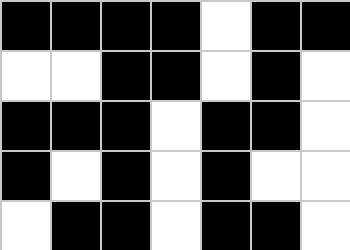[["black", "black", "black", "black", "white", "black", "black"], ["white", "white", "black", "black", "white", "black", "white"], ["black", "black", "black", "white", "black", "black", "white"], ["black", "white", "black", "white", "black", "white", "white"], ["white", "black", "black", "white", "black", "black", "white"]]